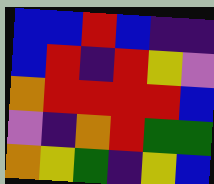[["blue", "blue", "red", "blue", "indigo", "indigo"], ["blue", "red", "indigo", "red", "yellow", "violet"], ["orange", "red", "red", "red", "red", "blue"], ["violet", "indigo", "orange", "red", "green", "green"], ["orange", "yellow", "green", "indigo", "yellow", "blue"]]